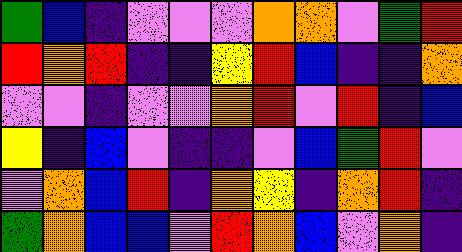[["green", "blue", "indigo", "violet", "violet", "violet", "orange", "orange", "violet", "green", "red"], ["red", "orange", "red", "indigo", "indigo", "yellow", "red", "blue", "indigo", "indigo", "orange"], ["violet", "violet", "indigo", "violet", "violet", "orange", "red", "violet", "red", "indigo", "blue"], ["yellow", "indigo", "blue", "violet", "indigo", "indigo", "violet", "blue", "green", "red", "violet"], ["violet", "orange", "blue", "red", "indigo", "orange", "yellow", "indigo", "orange", "red", "indigo"], ["green", "orange", "blue", "blue", "violet", "red", "orange", "blue", "violet", "orange", "indigo"]]